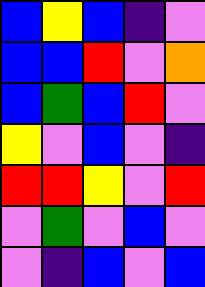[["blue", "yellow", "blue", "indigo", "violet"], ["blue", "blue", "red", "violet", "orange"], ["blue", "green", "blue", "red", "violet"], ["yellow", "violet", "blue", "violet", "indigo"], ["red", "red", "yellow", "violet", "red"], ["violet", "green", "violet", "blue", "violet"], ["violet", "indigo", "blue", "violet", "blue"]]